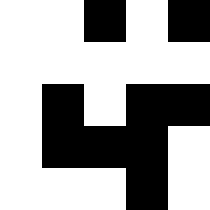[["white", "white", "black", "white", "black"], ["white", "white", "white", "white", "white"], ["white", "black", "white", "black", "black"], ["white", "black", "black", "black", "white"], ["white", "white", "white", "black", "white"]]